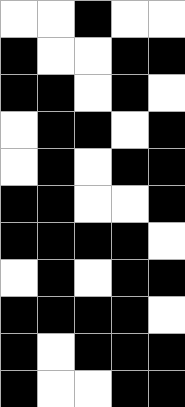[["white", "white", "black", "white", "white"], ["black", "white", "white", "black", "black"], ["black", "black", "white", "black", "white"], ["white", "black", "black", "white", "black"], ["white", "black", "white", "black", "black"], ["black", "black", "white", "white", "black"], ["black", "black", "black", "black", "white"], ["white", "black", "white", "black", "black"], ["black", "black", "black", "black", "white"], ["black", "white", "black", "black", "black"], ["black", "white", "white", "black", "black"]]